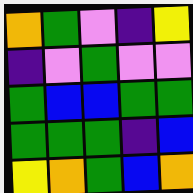[["orange", "green", "violet", "indigo", "yellow"], ["indigo", "violet", "green", "violet", "violet"], ["green", "blue", "blue", "green", "green"], ["green", "green", "green", "indigo", "blue"], ["yellow", "orange", "green", "blue", "orange"]]